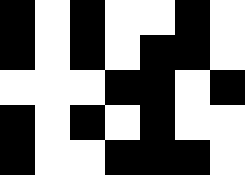[["black", "white", "black", "white", "white", "black", "white"], ["black", "white", "black", "white", "black", "black", "white"], ["white", "white", "white", "black", "black", "white", "black"], ["black", "white", "black", "white", "black", "white", "white"], ["black", "white", "white", "black", "black", "black", "white"]]